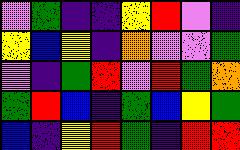[["violet", "green", "indigo", "indigo", "yellow", "red", "violet", "indigo"], ["yellow", "blue", "yellow", "indigo", "orange", "violet", "violet", "green"], ["violet", "indigo", "green", "red", "violet", "red", "green", "orange"], ["green", "red", "blue", "indigo", "green", "blue", "yellow", "green"], ["blue", "indigo", "yellow", "red", "green", "indigo", "red", "red"]]